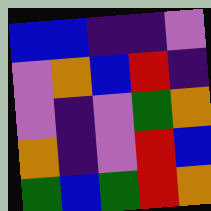[["blue", "blue", "indigo", "indigo", "violet"], ["violet", "orange", "blue", "red", "indigo"], ["violet", "indigo", "violet", "green", "orange"], ["orange", "indigo", "violet", "red", "blue"], ["green", "blue", "green", "red", "orange"]]